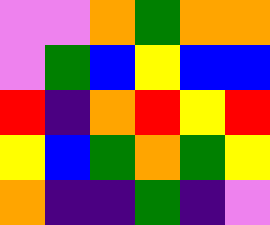[["violet", "violet", "orange", "green", "orange", "orange"], ["violet", "green", "blue", "yellow", "blue", "blue"], ["red", "indigo", "orange", "red", "yellow", "red"], ["yellow", "blue", "green", "orange", "green", "yellow"], ["orange", "indigo", "indigo", "green", "indigo", "violet"]]